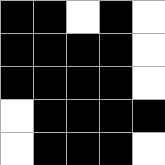[["black", "black", "white", "black", "white"], ["black", "black", "black", "black", "white"], ["black", "black", "black", "black", "white"], ["white", "black", "black", "black", "black"], ["white", "black", "black", "black", "white"]]